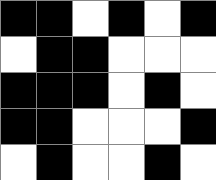[["black", "black", "white", "black", "white", "black"], ["white", "black", "black", "white", "white", "white"], ["black", "black", "black", "white", "black", "white"], ["black", "black", "white", "white", "white", "black"], ["white", "black", "white", "white", "black", "white"]]